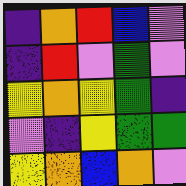[["indigo", "orange", "red", "blue", "violet"], ["indigo", "red", "violet", "green", "violet"], ["yellow", "orange", "yellow", "green", "indigo"], ["violet", "indigo", "yellow", "green", "green"], ["yellow", "orange", "blue", "orange", "violet"]]